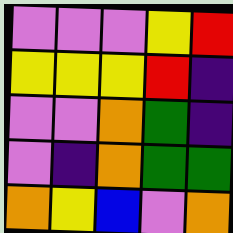[["violet", "violet", "violet", "yellow", "red"], ["yellow", "yellow", "yellow", "red", "indigo"], ["violet", "violet", "orange", "green", "indigo"], ["violet", "indigo", "orange", "green", "green"], ["orange", "yellow", "blue", "violet", "orange"]]